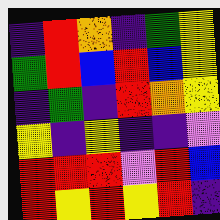[["indigo", "red", "orange", "indigo", "green", "yellow"], ["green", "red", "blue", "red", "blue", "yellow"], ["indigo", "green", "indigo", "red", "orange", "yellow"], ["yellow", "indigo", "yellow", "indigo", "indigo", "violet"], ["red", "red", "red", "violet", "red", "blue"], ["red", "yellow", "red", "yellow", "red", "indigo"]]